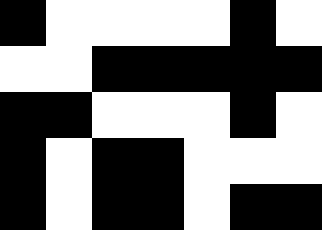[["black", "white", "white", "white", "white", "black", "white"], ["white", "white", "black", "black", "black", "black", "black"], ["black", "black", "white", "white", "white", "black", "white"], ["black", "white", "black", "black", "white", "white", "white"], ["black", "white", "black", "black", "white", "black", "black"]]